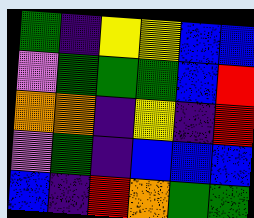[["green", "indigo", "yellow", "yellow", "blue", "blue"], ["violet", "green", "green", "green", "blue", "red"], ["orange", "orange", "indigo", "yellow", "indigo", "red"], ["violet", "green", "indigo", "blue", "blue", "blue"], ["blue", "indigo", "red", "orange", "green", "green"]]